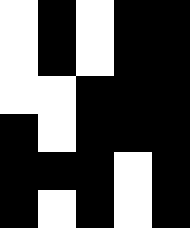[["white", "black", "white", "black", "black"], ["white", "black", "white", "black", "black"], ["white", "white", "black", "black", "black"], ["black", "white", "black", "black", "black"], ["black", "black", "black", "white", "black"], ["black", "white", "black", "white", "black"]]